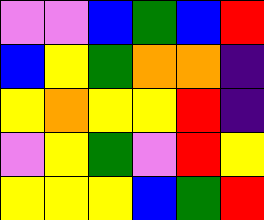[["violet", "violet", "blue", "green", "blue", "red"], ["blue", "yellow", "green", "orange", "orange", "indigo"], ["yellow", "orange", "yellow", "yellow", "red", "indigo"], ["violet", "yellow", "green", "violet", "red", "yellow"], ["yellow", "yellow", "yellow", "blue", "green", "red"]]